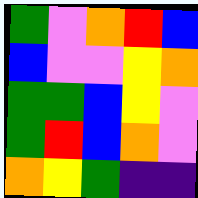[["green", "violet", "orange", "red", "blue"], ["blue", "violet", "violet", "yellow", "orange"], ["green", "green", "blue", "yellow", "violet"], ["green", "red", "blue", "orange", "violet"], ["orange", "yellow", "green", "indigo", "indigo"]]